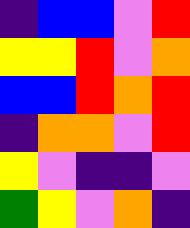[["indigo", "blue", "blue", "violet", "red"], ["yellow", "yellow", "red", "violet", "orange"], ["blue", "blue", "red", "orange", "red"], ["indigo", "orange", "orange", "violet", "red"], ["yellow", "violet", "indigo", "indigo", "violet"], ["green", "yellow", "violet", "orange", "indigo"]]